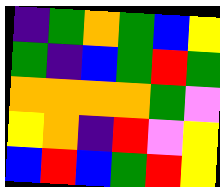[["indigo", "green", "orange", "green", "blue", "yellow"], ["green", "indigo", "blue", "green", "red", "green"], ["orange", "orange", "orange", "orange", "green", "violet"], ["yellow", "orange", "indigo", "red", "violet", "yellow"], ["blue", "red", "blue", "green", "red", "yellow"]]